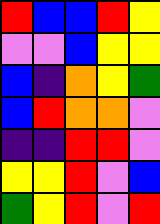[["red", "blue", "blue", "red", "yellow"], ["violet", "violet", "blue", "yellow", "yellow"], ["blue", "indigo", "orange", "yellow", "green"], ["blue", "red", "orange", "orange", "violet"], ["indigo", "indigo", "red", "red", "violet"], ["yellow", "yellow", "red", "violet", "blue"], ["green", "yellow", "red", "violet", "red"]]